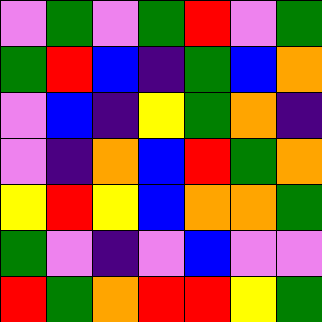[["violet", "green", "violet", "green", "red", "violet", "green"], ["green", "red", "blue", "indigo", "green", "blue", "orange"], ["violet", "blue", "indigo", "yellow", "green", "orange", "indigo"], ["violet", "indigo", "orange", "blue", "red", "green", "orange"], ["yellow", "red", "yellow", "blue", "orange", "orange", "green"], ["green", "violet", "indigo", "violet", "blue", "violet", "violet"], ["red", "green", "orange", "red", "red", "yellow", "green"]]